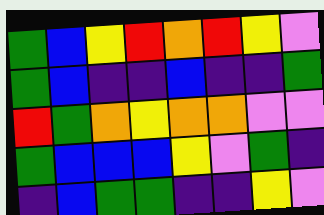[["green", "blue", "yellow", "red", "orange", "red", "yellow", "violet"], ["green", "blue", "indigo", "indigo", "blue", "indigo", "indigo", "green"], ["red", "green", "orange", "yellow", "orange", "orange", "violet", "violet"], ["green", "blue", "blue", "blue", "yellow", "violet", "green", "indigo"], ["indigo", "blue", "green", "green", "indigo", "indigo", "yellow", "violet"]]